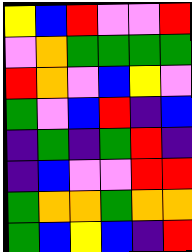[["yellow", "blue", "red", "violet", "violet", "red"], ["violet", "orange", "green", "green", "green", "green"], ["red", "orange", "violet", "blue", "yellow", "violet"], ["green", "violet", "blue", "red", "indigo", "blue"], ["indigo", "green", "indigo", "green", "red", "indigo"], ["indigo", "blue", "violet", "violet", "red", "red"], ["green", "orange", "orange", "green", "orange", "orange"], ["green", "blue", "yellow", "blue", "indigo", "red"]]